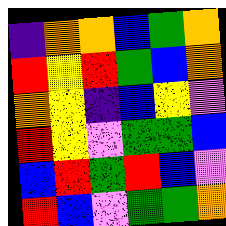[["indigo", "orange", "orange", "blue", "green", "orange"], ["red", "yellow", "red", "green", "blue", "orange"], ["orange", "yellow", "indigo", "blue", "yellow", "violet"], ["red", "yellow", "violet", "green", "green", "blue"], ["blue", "red", "green", "red", "blue", "violet"], ["red", "blue", "violet", "green", "green", "orange"]]